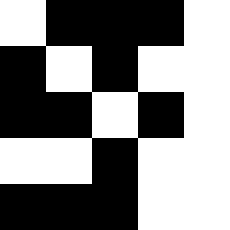[["white", "black", "black", "black", "white"], ["black", "white", "black", "white", "white"], ["black", "black", "white", "black", "white"], ["white", "white", "black", "white", "white"], ["black", "black", "black", "white", "white"]]